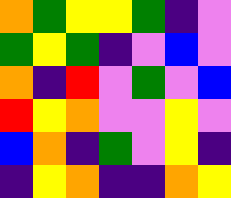[["orange", "green", "yellow", "yellow", "green", "indigo", "violet"], ["green", "yellow", "green", "indigo", "violet", "blue", "violet"], ["orange", "indigo", "red", "violet", "green", "violet", "blue"], ["red", "yellow", "orange", "violet", "violet", "yellow", "violet"], ["blue", "orange", "indigo", "green", "violet", "yellow", "indigo"], ["indigo", "yellow", "orange", "indigo", "indigo", "orange", "yellow"]]